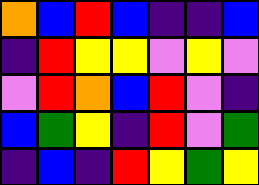[["orange", "blue", "red", "blue", "indigo", "indigo", "blue"], ["indigo", "red", "yellow", "yellow", "violet", "yellow", "violet"], ["violet", "red", "orange", "blue", "red", "violet", "indigo"], ["blue", "green", "yellow", "indigo", "red", "violet", "green"], ["indigo", "blue", "indigo", "red", "yellow", "green", "yellow"]]